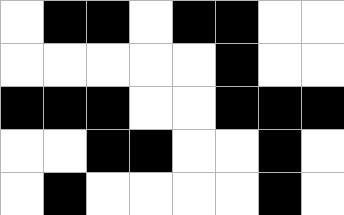[["white", "black", "black", "white", "black", "black", "white", "white"], ["white", "white", "white", "white", "white", "black", "white", "white"], ["black", "black", "black", "white", "white", "black", "black", "black"], ["white", "white", "black", "black", "white", "white", "black", "white"], ["white", "black", "white", "white", "white", "white", "black", "white"]]